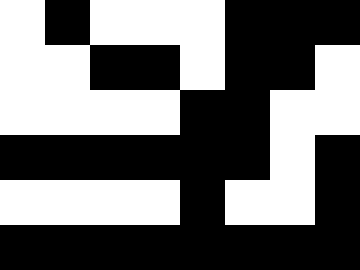[["white", "black", "white", "white", "white", "black", "black", "black"], ["white", "white", "black", "black", "white", "black", "black", "white"], ["white", "white", "white", "white", "black", "black", "white", "white"], ["black", "black", "black", "black", "black", "black", "white", "black"], ["white", "white", "white", "white", "black", "white", "white", "black"], ["black", "black", "black", "black", "black", "black", "black", "black"]]